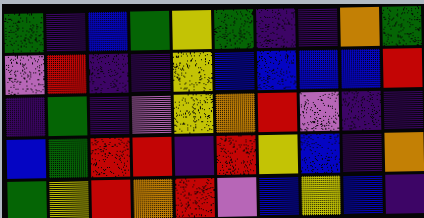[["green", "indigo", "blue", "green", "yellow", "green", "indigo", "indigo", "orange", "green"], ["violet", "red", "indigo", "indigo", "yellow", "blue", "blue", "blue", "blue", "red"], ["indigo", "green", "indigo", "violet", "yellow", "orange", "red", "violet", "indigo", "indigo"], ["blue", "green", "red", "red", "indigo", "red", "yellow", "blue", "indigo", "orange"], ["green", "yellow", "red", "orange", "red", "violet", "blue", "yellow", "blue", "indigo"]]